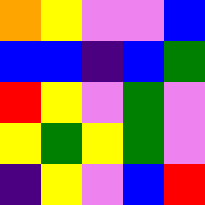[["orange", "yellow", "violet", "violet", "blue"], ["blue", "blue", "indigo", "blue", "green"], ["red", "yellow", "violet", "green", "violet"], ["yellow", "green", "yellow", "green", "violet"], ["indigo", "yellow", "violet", "blue", "red"]]